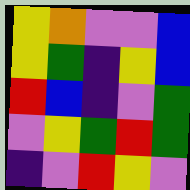[["yellow", "orange", "violet", "violet", "blue"], ["yellow", "green", "indigo", "yellow", "blue"], ["red", "blue", "indigo", "violet", "green"], ["violet", "yellow", "green", "red", "green"], ["indigo", "violet", "red", "yellow", "violet"]]